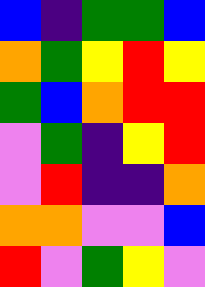[["blue", "indigo", "green", "green", "blue"], ["orange", "green", "yellow", "red", "yellow"], ["green", "blue", "orange", "red", "red"], ["violet", "green", "indigo", "yellow", "red"], ["violet", "red", "indigo", "indigo", "orange"], ["orange", "orange", "violet", "violet", "blue"], ["red", "violet", "green", "yellow", "violet"]]